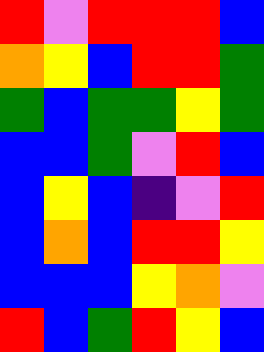[["red", "violet", "red", "red", "red", "blue"], ["orange", "yellow", "blue", "red", "red", "green"], ["green", "blue", "green", "green", "yellow", "green"], ["blue", "blue", "green", "violet", "red", "blue"], ["blue", "yellow", "blue", "indigo", "violet", "red"], ["blue", "orange", "blue", "red", "red", "yellow"], ["blue", "blue", "blue", "yellow", "orange", "violet"], ["red", "blue", "green", "red", "yellow", "blue"]]